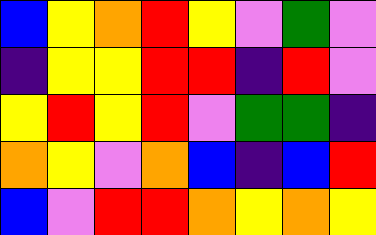[["blue", "yellow", "orange", "red", "yellow", "violet", "green", "violet"], ["indigo", "yellow", "yellow", "red", "red", "indigo", "red", "violet"], ["yellow", "red", "yellow", "red", "violet", "green", "green", "indigo"], ["orange", "yellow", "violet", "orange", "blue", "indigo", "blue", "red"], ["blue", "violet", "red", "red", "orange", "yellow", "orange", "yellow"]]